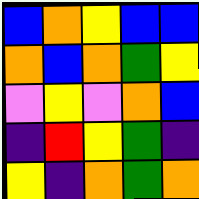[["blue", "orange", "yellow", "blue", "blue"], ["orange", "blue", "orange", "green", "yellow"], ["violet", "yellow", "violet", "orange", "blue"], ["indigo", "red", "yellow", "green", "indigo"], ["yellow", "indigo", "orange", "green", "orange"]]